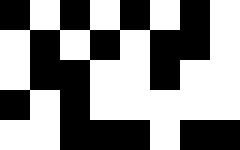[["black", "white", "black", "white", "black", "white", "black", "white"], ["white", "black", "white", "black", "white", "black", "black", "white"], ["white", "black", "black", "white", "white", "black", "white", "white"], ["black", "white", "black", "white", "white", "white", "white", "white"], ["white", "white", "black", "black", "black", "white", "black", "black"]]